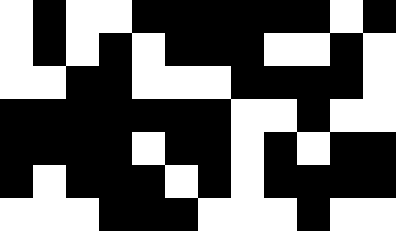[["white", "black", "white", "white", "black", "black", "black", "black", "black", "black", "white", "black"], ["white", "black", "white", "black", "white", "black", "black", "black", "white", "white", "black", "white"], ["white", "white", "black", "black", "white", "white", "white", "black", "black", "black", "black", "white"], ["black", "black", "black", "black", "black", "black", "black", "white", "white", "black", "white", "white"], ["black", "black", "black", "black", "white", "black", "black", "white", "black", "white", "black", "black"], ["black", "white", "black", "black", "black", "white", "black", "white", "black", "black", "black", "black"], ["white", "white", "white", "black", "black", "black", "white", "white", "white", "black", "white", "white"]]